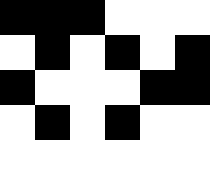[["black", "black", "black", "white", "white", "white"], ["white", "black", "white", "black", "white", "black"], ["black", "white", "white", "white", "black", "black"], ["white", "black", "white", "black", "white", "white"], ["white", "white", "white", "white", "white", "white"]]